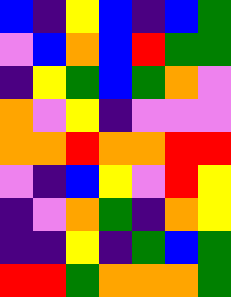[["blue", "indigo", "yellow", "blue", "indigo", "blue", "green"], ["violet", "blue", "orange", "blue", "red", "green", "green"], ["indigo", "yellow", "green", "blue", "green", "orange", "violet"], ["orange", "violet", "yellow", "indigo", "violet", "violet", "violet"], ["orange", "orange", "red", "orange", "orange", "red", "red"], ["violet", "indigo", "blue", "yellow", "violet", "red", "yellow"], ["indigo", "violet", "orange", "green", "indigo", "orange", "yellow"], ["indigo", "indigo", "yellow", "indigo", "green", "blue", "green"], ["red", "red", "green", "orange", "orange", "orange", "green"]]